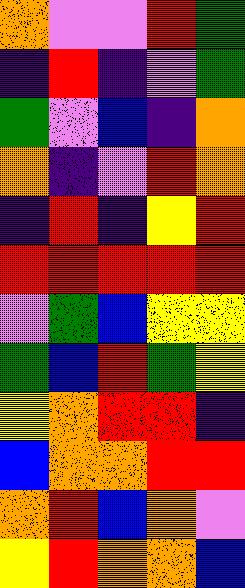[["orange", "violet", "violet", "red", "green"], ["indigo", "red", "indigo", "violet", "green"], ["green", "violet", "blue", "indigo", "orange"], ["orange", "indigo", "violet", "red", "orange"], ["indigo", "red", "indigo", "yellow", "red"], ["red", "red", "red", "red", "red"], ["violet", "green", "blue", "yellow", "yellow"], ["green", "blue", "red", "green", "yellow"], ["yellow", "orange", "red", "red", "indigo"], ["blue", "orange", "orange", "red", "red"], ["orange", "red", "blue", "orange", "violet"], ["yellow", "red", "orange", "orange", "blue"]]